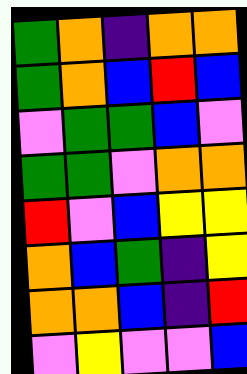[["green", "orange", "indigo", "orange", "orange"], ["green", "orange", "blue", "red", "blue"], ["violet", "green", "green", "blue", "violet"], ["green", "green", "violet", "orange", "orange"], ["red", "violet", "blue", "yellow", "yellow"], ["orange", "blue", "green", "indigo", "yellow"], ["orange", "orange", "blue", "indigo", "red"], ["violet", "yellow", "violet", "violet", "blue"]]